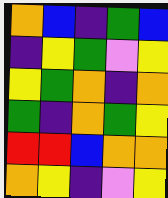[["orange", "blue", "indigo", "green", "blue"], ["indigo", "yellow", "green", "violet", "yellow"], ["yellow", "green", "orange", "indigo", "orange"], ["green", "indigo", "orange", "green", "yellow"], ["red", "red", "blue", "orange", "orange"], ["orange", "yellow", "indigo", "violet", "yellow"]]